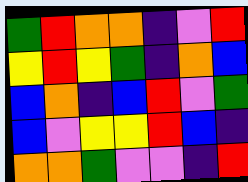[["green", "red", "orange", "orange", "indigo", "violet", "red"], ["yellow", "red", "yellow", "green", "indigo", "orange", "blue"], ["blue", "orange", "indigo", "blue", "red", "violet", "green"], ["blue", "violet", "yellow", "yellow", "red", "blue", "indigo"], ["orange", "orange", "green", "violet", "violet", "indigo", "red"]]